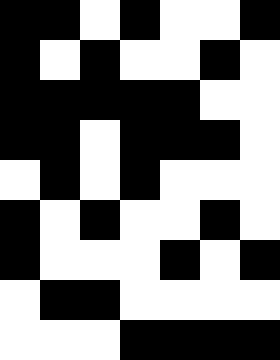[["black", "black", "white", "black", "white", "white", "black"], ["black", "white", "black", "white", "white", "black", "white"], ["black", "black", "black", "black", "black", "white", "white"], ["black", "black", "white", "black", "black", "black", "white"], ["white", "black", "white", "black", "white", "white", "white"], ["black", "white", "black", "white", "white", "black", "white"], ["black", "white", "white", "white", "black", "white", "black"], ["white", "black", "black", "white", "white", "white", "white"], ["white", "white", "white", "black", "black", "black", "black"]]